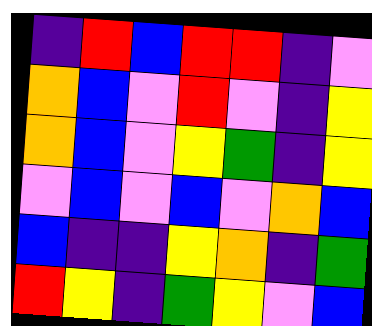[["indigo", "red", "blue", "red", "red", "indigo", "violet"], ["orange", "blue", "violet", "red", "violet", "indigo", "yellow"], ["orange", "blue", "violet", "yellow", "green", "indigo", "yellow"], ["violet", "blue", "violet", "blue", "violet", "orange", "blue"], ["blue", "indigo", "indigo", "yellow", "orange", "indigo", "green"], ["red", "yellow", "indigo", "green", "yellow", "violet", "blue"]]